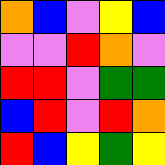[["orange", "blue", "violet", "yellow", "blue"], ["violet", "violet", "red", "orange", "violet"], ["red", "red", "violet", "green", "green"], ["blue", "red", "violet", "red", "orange"], ["red", "blue", "yellow", "green", "yellow"]]